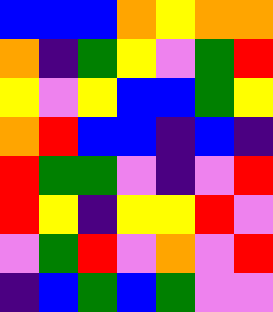[["blue", "blue", "blue", "orange", "yellow", "orange", "orange"], ["orange", "indigo", "green", "yellow", "violet", "green", "red"], ["yellow", "violet", "yellow", "blue", "blue", "green", "yellow"], ["orange", "red", "blue", "blue", "indigo", "blue", "indigo"], ["red", "green", "green", "violet", "indigo", "violet", "red"], ["red", "yellow", "indigo", "yellow", "yellow", "red", "violet"], ["violet", "green", "red", "violet", "orange", "violet", "red"], ["indigo", "blue", "green", "blue", "green", "violet", "violet"]]